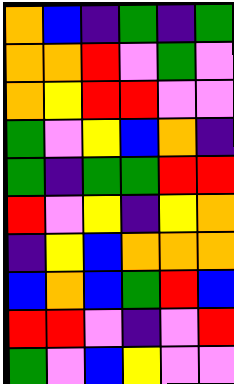[["orange", "blue", "indigo", "green", "indigo", "green"], ["orange", "orange", "red", "violet", "green", "violet"], ["orange", "yellow", "red", "red", "violet", "violet"], ["green", "violet", "yellow", "blue", "orange", "indigo"], ["green", "indigo", "green", "green", "red", "red"], ["red", "violet", "yellow", "indigo", "yellow", "orange"], ["indigo", "yellow", "blue", "orange", "orange", "orange"], ["blue", "orange", "blue", "green", "red", "blue"], ["red", "red", "violet", "indigo", "violet", "red"], ["green", "violet", "blue", "yellow", "violet", "violet"]]